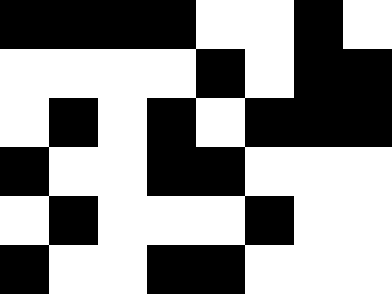[["black", "black", "black", "black", "white", "white", "black", "white"], ["white", "white", "white", "white", "black", "white", "black", "black"], ["white", "black", "white", "black", "white", "black", "black", "black"], ["black", "white", "white", "black", "black", "white", "white", "white"], ["white", "black", "white", "white", "white", "black", "white", "white"], ["black", "white", "white", "black", "black", "white", "white", "white"]]